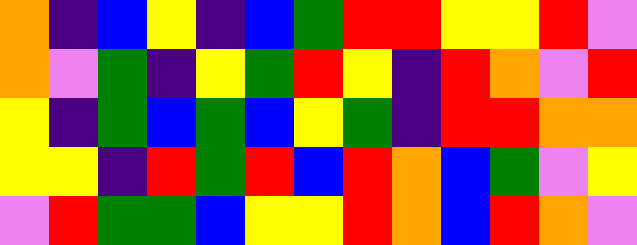[["orange", "indigo", "blue", "yellow", "indigo", "blue", "green", "red", "red", "yellow", "yellow", "red", "violet"], ["orange", "violet", "green", "indigo", "yellow", "green", "red", "yellow", "indigo", "red", "orange", "violet", "red"], ["yellow", "indigo", "green", "blue", "green", "blue", "yellow", "green", "indigo", "red", "red", "orange", "orange"], ["yellow", "yellow", "indigo", "red", "green", "red", "blue", "red", "orange", "blue", "green", "violet", "yellow"], ["violet", "red", "green", "green", "blue", "yellow", "yellow", "red", "orange", "blue", "red", "orange", "violet"]]